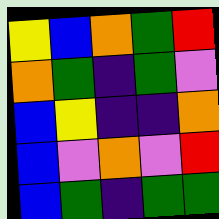[["yellow", "blue", "orange", "green", "red"], ["orange", "green", "indigo", "green", "violet"], ["blue", "yellow", "indigo", "indigo", "orange"], ["blue", "violet", "orange", "violet", "red"], ["blue", "green", "indigo", "green", "green"]]